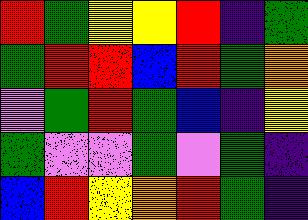[["red", "green", "yellow", "yellow", "red", "indigo", "green"], ["green", "red", "red", "blue", "red", "green", "orange"], ["violet", "green", "red", "green", "blue", "indigo", "yellow"], ["green", "violet", "violet", "green", "violet", "green", "indigo"], ["blue", "red", "yellow", "orange", "red", "green", "indigo"]]